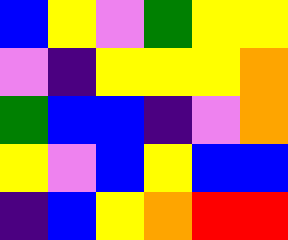[["blue", "yellow", "violet", "green", "yellow", "yellow"], ["violet", "indigo", "yellow", "yellow", "yellow", "orange"], ["green", "blue", "blue", "indigo", "violet", "orange"], ["yellow", "violet", "blue", "yellow", "blue", "blue"], ["indigo", "blue", "yellow", "orange", "red", "red"]]